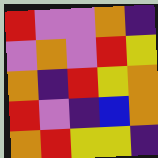[["red", "violet", "violet", "orange", "indigo"], ["violet", "orange", "violet", "red", "yellow"], ["orange", "indigo", "red", "yellow", "orange"], ["red", "violet", "indigo", "blue", "orange"], ["orange", "red", "yellow", "yellow", "indigo"]]